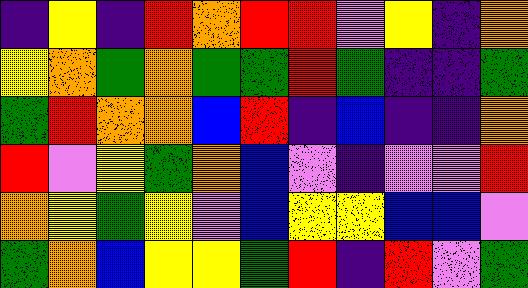[["indigo", "yellow", "indigo", "red", "orange", "red", "red", "violet", "yellow", "indigo", "orange"], ["yellow", "orange", "green", "orange", "green", "green", "red", "green", "indigo", "indigo", "green"], ["green", "red", "orange", "orange", "blue", "red", "indigo", "blue", "indigo", "indigo", "orange"], ["red", "violet", "yellow", "green", "orange", "blue", "violet", "indigo", "violet", "violet", "red"], ["orange", "yellow", "green", "yellow", "violet", "blue", "yellow", "yellow", "blue", "blue", "violet"], ["green", "orange", "blue", "yellow", "yellow", "green", "red", "indigo", "red", "violet", "green"]]